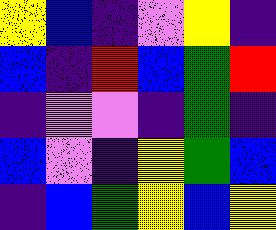[["yellow", "blue", "indigo", "violet", "yellow", "indigo"], ["blue", "indigo", "red", "blue", "green", "red"], ["indigo", "violet", "violet", "indigo", "green", "indigo"], ["blue", "violet", "indigo", "yellow", "green", "blue"], ["indigo", "blue", "green", "yellow", "blue", "yellow"]]